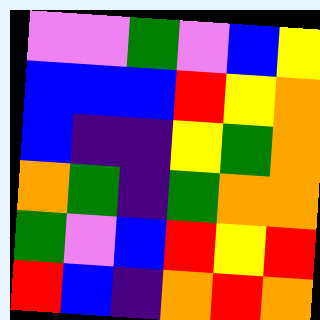[["violet", "violet", "green", "violet", "blue", "yellow"], ["blue", "blue", "blue", "red", "yellow", "orange"], ["blue", "indigo", "indigo", "yellow", "green", "orange"], ["orange", "green", "indigo", "green", "orange", "orange"], ["green", "violet", "blue", "red", "yellow", "red"], ["red", "blue", "indigo", "orange", "red", "orange"]]